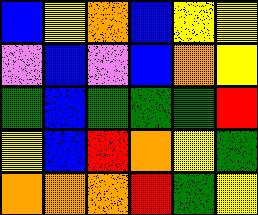[["blue", "yellow", "orange", "blue", "yellow", "yellow"], ["violet", "blue", "violet", "blue", "orange", "yellow"], ["green", "blue", "green", "green", "green", "red"], ["yellow", "blue", "red", "orange", "yellow", "green"], ["orange", "orange", "orange", "red", "green", "yellow"]]